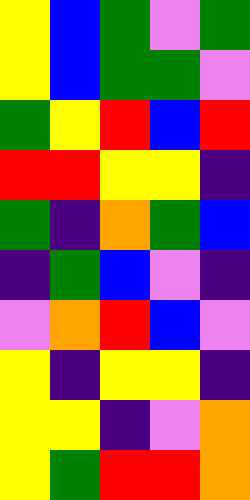[["yellow", "blue", "green", "violet", "green"], ["yellow", "blue", "green", "green", "violet"], ["green", "yellow", "red", "blue", "red"], ["red", "red", "yellow", "yellow", "indigo"], ["green", "indigo", "orange", "green", "blue"], ["indigo", "green", "blue", "violet", "indigo"], ["violet", "orange", "red", "blue", "violet"], ["yellow", "indigo", "yellow", "yellow", "indigo"], ["yellow", "yellow", "indigo", "violet", "orange"], ["yellow", "green", "red", "red", "orange"]]